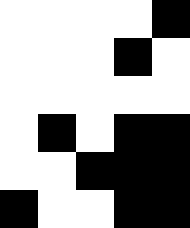[["white", "white", "white", "white", "black"], ["white", "white", "white", "black", "white"], ["white", "white", "white", "white", "white"], ["white", "black", "white", "black", "black"], ["white", "white", "black", "black", "black"], ["black", "white", "white", "black", "black"]]